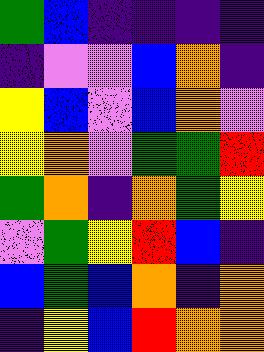[["green", "blue", "indigo", "indigo", "indigo", "indigo"], ["indigo", "violet", "violet", "blue", "orange", "indigo"], ["yellow", "blue", "violet", "blue", "orange", "violet"], ["yellow", "orange", "violet", "green", "green", "red"], ["green", "orange", "indigo", "orange", "green", "yellow"], ["violet", "green", "yellow", "red", "blue", "indigo"], ["blue", "green", "blue", "orange", "indigo", "orange"], ["indigo", "yellow", "blue", "red", "orange", "orange"]]